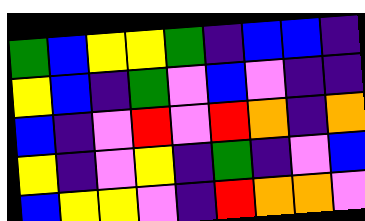[["green", "blue", "yellow", "yellow", "green", "indigo", "blue", "blue", "indigo"], ["yellow", "blue", "indigo", "green", "violet", "blue", "violet", "indigo", "indigo"], ["blue", "indigo", "violet", "red", "violet", "red", "orange", "indigo", "orange"], ["yellow", "indigo", "violet", "yellow", "indigo", "green", "indigo", "violet", "blue"], ["blue", "yellow", "yellow", "violet", "indigo", "red", "orange", "orange", "violet"]]